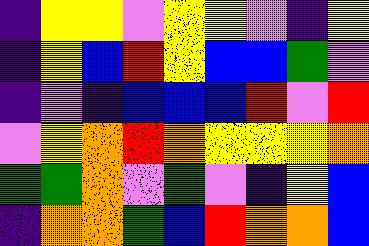[["indigo", "yellow", "yellow", "violet", "yellow", "yellow", "violet", "indigo", "yellow"], ["indigo", "yellow", "blue", "red", "yellow", "blue", "blue", "green", "violet"], ["indigo", "violet", "indigo", "blue", "blue", "blue", "red", "violet", "red"], ["violet", "yellow", "orange", "red", "orange", "yellow", "yellow", "yellow", "orange"], ["green", "green", "orange", "violet", "green", "violet", "indigo", "yellow", "blue"], ["indigo", "orange", "orange", "green", "blue", "red", "orange", "orange", "blue"]]